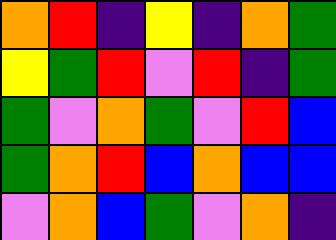[["orange", "red", "indigo", "yellow", "indigo", "orange", "green"], ["yellow", "green", "red", "violet", "red", "indigo", "green"], ["green", "violet", "orange", "green", "violet", "red", "blue"], ["green", "orange", "red", "blue", "orange", "blue", "blue"], ["violet", "orange", "blue", "green", "violet", "orange", "indigo"]]